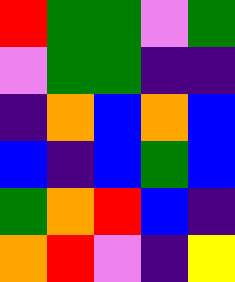[["red", "green", "green", "violet", "green"], ["violet", "green", "green", "indigo", "indigo"], ["indigo", "orange", "blue", "orange", "blue"], ["blue", "indigo", "blue", "green", "blue"], ["green", "orange", "red", "blue", "indigo"], ["orange", "red", "violet", "indigo", "yellow"]]